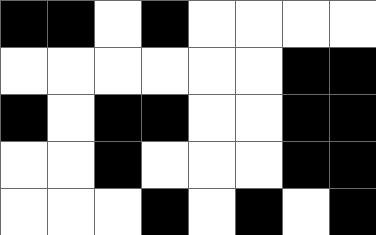[["black", "black", "white", "black", "white", "white", "white", "white"], ["white", "white", "white", "white", "white", "white", "black", "black"], ["black", "white", "black", "black", "white", "white", "black", "black"], ["white", "white", "black", "white", "white", "white", "black", "black"], ["white", "white", "white", "black", "white", "black", "white", "black"]]